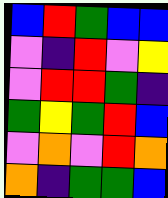[["blue", "red", "green", "blue", "blue"], ["violet", "indigo", "red", "violet", "yellow"], ["violet", "red", "red", "green", "indigo"], ["green", "yellow", "green", "red", "blue"], ["violet", "orange", "violet", "red", "orange"], ["orange", "indigo", "green", "green", "blue"]]